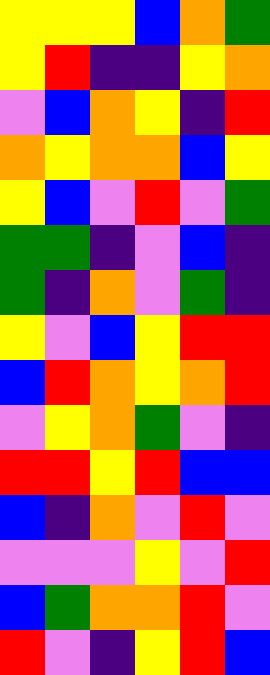[["yellow", "yellow", "yellow", "blue", "orange", "green"], ["yellow", "red", "indigo", "indigo", "yellow", "orange"], ["violet", "blue", "orange", "yellow", "indigo", "red"], ["orange", "yellow", "orange", "orange", "blue", "yellow"], ["yellow", "blue", "violet", "red", "violet", "green"], ["green", "green", "indigo", "violet", "blue", "indigo"], ["green", "indigo", "orange", "violet", "green", "indigo"], ["yellow", "violet", "blue", "yellow", "red", "red"], ["blue", "red", "orange", "yellow", "orange", "red"], ["violet", "yellow", "orange", "green", "violet", "indigo"], ["red", "red", "yellow", "red", "blue", "blue"], ["blue", "indigo", "orange", "violet", "red", "violet"], ["violet", "violet", "violet", "yellow", "violet", "red"], ["blue", "green", "orange", "orange", "red", "violet"], ["red", "violet", "indigo", "yellow", "red", "blue"]]